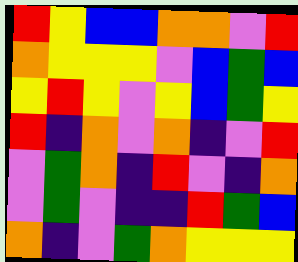[["red", "yellow", "blue", "blue", "orange", "orange", "violet", "red"], ["orange", "yellow", "yellow", "yellow", "violet", "blue", "green", "blue"], ["yellow", "red", "yellow", "violet", "yellow", "blue", "green", "yellow"], ["red", "indigo", "orange", "violet", "orange", "indigo", "violet", "red"], ["violet", "green", "orange", "indigo", "red", "violet", "indigo", "orange"], ["violet", "green", "violet", "indigo", "indigo", "red", "green", "blue"], ["orange", "indigo", "violet", "green", "orange", "yellow", "yellow", "yellow"]]